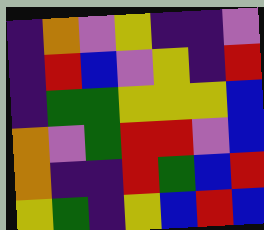[["indigo", "orange", "violet", "yellow", "indigo", "indigo", "violet"], ["indigo", "red", "blue", "violet", "yellow", "indigo", "red"], ["indigo", "green", "green", "yellow", "yellow", "yellow", "blue"], ["orange", "violet", "green", "red", "red", "violet", "blue"], ["orange", "indigo", "indigo", "red", "green", "blue", "red"], ["yellow", "green", "indigo", "yellow", "blue", "red", "blue"]]